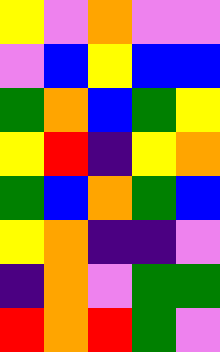[["yellow", "violet", "orange", "violet", "violet"], ["violet", "blue", "yellow", "blue", "blue"], ["green", "orange", "blue", "green", "yellow"], ["yellow", "red", "indigo", "yellow", "orange"], ["green", "blue", "orange", "green", "blue"], ["yellow", "orange", "indigo", "indigo", "violet"], ["indigo", "orange", "violet", "green", "green"], ["red", "orange", "red", "green", "violet"]]